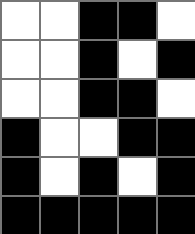[["white", "white", "black", "black", "white"], ["white", "white", "black", "white", "black"], ["white", "white", "black", "black", "white"], ["black", "white", "white", "black", "black"], ["black", "white", "black", "white", "black"], ["black", "black", "black", "black", "black"]]